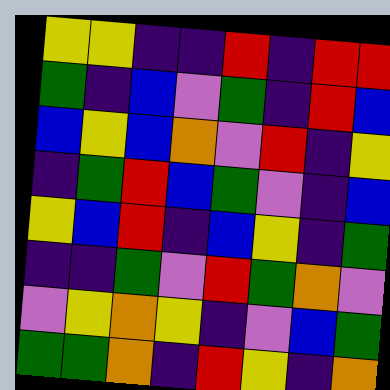[["yellow", "yellow", "indigo", "indigo", "red", "indigo", "red", "red"], ["green", "indigo", "blue", "violet", "green", "indigo", "red", "blue"], ["blue", "yellow", "blue", "orange", "violet", "red", "indigo", "yellow"], ["indigo", "green", "red", "blue", "green", "violet", "indigo", "blue"], ["yellow", "blue", "red", "indigo", "blue", "yellow", "indigo", "green"], ["indigo", "indigo", "green", "violet", "red", "green", "orange", "violet"], ["violet", "yellow", "orange", "yellow", "indigo", "violet", "blue", "green"], ["green", "green", "orange", "indigo", "red", "yellow", "indigo", "orange"]]